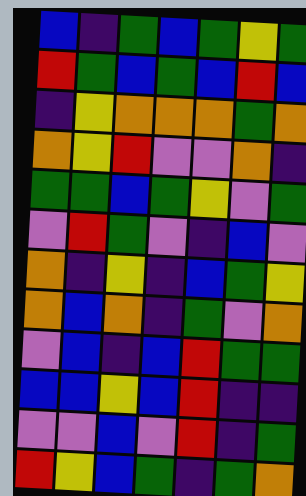[["blue", "indigo", "green", "blue", "green", "yellow", "green"], ["red", "green", "blue", "green", "blue", "red", "blue"], ["indigo", "yellow", "orange", "orange", "orange", "green", "orange"], ["orange", "yellow", "red", "violet", "violet", "orange", "indigo"], ["green", "green", "blue", "green", "yellow", "violet", "green"], ["violet", "red", "green", "violet", "indigo", "blue", "violet"], ["orange", "indigo", "yellow", "indigo", "blue", "green", "yellow"], ["orange", "blue", "orange", "indigo", "green", "violet", "orange"], ["violet", "blue", "indigo", "blue", "red", "green", "green"], ["blue", "blue", "yellow", "blue", "red", "indigo", "indigo"], ["violet", "violet", "blue", "violet", "red", "indigo", "green"], ["red", "yellow", "blue", "green", "indigo", "green", "orange"]]